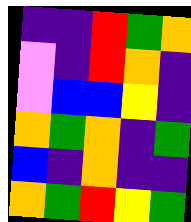[["indigo", "indigo", "red", "green", "orange"], ["violet", "indigo", "red", "orange", "indigo"], ["violet", "blue", "blue", "yellow", "indigo"], ["orange", "green", "orange", "indigo", "green"], ["blue", "indigo", "orange", "indigo", "indigo"], ["orange", "green", "red", "yellow", "green"]]